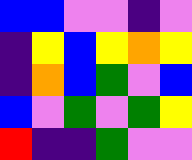[["blue", "blue", "violet", "violet", "indigo", "violet"], ["indigo", "yellow", "blue", "yellow", "orange", "yellow"], ["indigo", "orange", "blue", "green", "violet", "blue"], ["blue", "violet", "green", "violet", "green", "yellow"], ["red", "indigo", "indigo", "green", "violet", "violet"]]